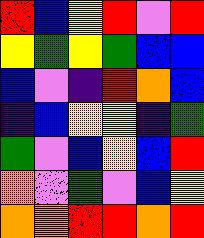[["red", "blue", "yellow", "red", "violet", "red"], ["yellow", "green", "yellow", "green", "blue", "blue"], ["blue", "violet", "indigo", "red", "orange", "blue"], ["indigo", "blue", "yellow", "yellow", "indigo", "green"], ["green", "violet", "blue", "yellow", "blue", "red"], ["orange", "violet", "green", "violet", "blue", "yellow"], ["orange", "orange", "red", "red", "orange", "red"]]